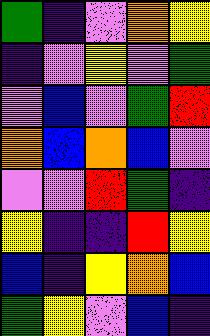[["green", "indigo", "violet", "orange", "yellow"], ["indigo", "violet", "yellow", "violet", "green"], ["violet", "blue", "violet", "green", "red"], ["orange", "blue", "orange", "blue", "violet"], ["violet", "violet", "red", "green", "indigo"], ["yellow", "indigo", "indigo", "red", "yellow"], ["blue", "indigo", "yellow", "orange", "blue"], ["green", "yellow", "violet", "blue", "indigo"]]